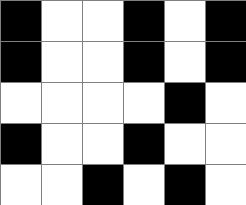[["black", "white", "white", "black", "white", "black"], ["black", "white", "white", "black", "white", "black"], ["white", "white", "white", "white", "black", "white"], ["black", "white", "white", "black", "white", "white"], ["white", "white", "black", "white", "black", "white"]]